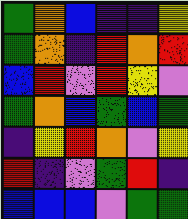[["green", "orange", "blue", "indigo", "indigo", "yellow"], ["green", "orange", "indigo", "red", "orange", "red"], ["blue", "red", "violet", "red", "yellow", "violet"], ["green", "orange", "blue", "green", "blue", "green"], ["indigo", "yellow", "red", "orange", "violet", "yellow"], ["red", "indigo", "violet", "green", "red", "indigo"], ["blue", "blue", "blue", "violet", "green", "green"]]